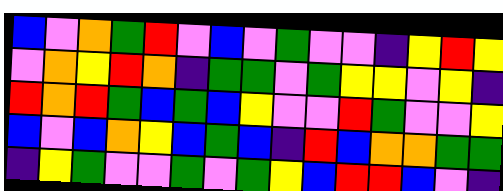[["blue", "violet", "orange", "green", "red", "violet", "blue", "violet", "green", "violet", "violet", "indigo", "yellow", "red", "yellow"], ["violet", "orange", "yellow", "red", "orange", "indigo", "green", "green", "violet", "green", "yellow", "yellow", "violet", "yellow", "indigo"], ["red", "orange", "red", "green", "blue", "green", "blue", "yellow", "violet", "violet", "red", "green", "violet", "violet", "yellow"], ["blue", "violet", "blue", "orange", "yellow", "blue", "green", "blue", "indigo", "red", "blue", "orange", "orange", "green", "green"], ["indigo", "yellow", "green", "violet", "violet", "green", "violet", "green", "yellow", "blue", "red", "red", "blue", "violet", "indigo"]]